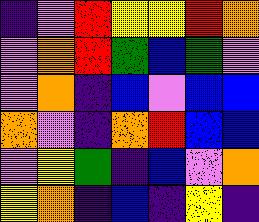[["indigo", "violet", "red", "yellow", "yellow", "red", "orange"], ["violet", "orange", "red", "green", "blue", "green", "violet"], ["violet", "orange", "indigo", "blue", "violet", "blue", "blue"], ["orange", "violet", "indigo", "orange", "red", "blue", "blue"], ["violet", "yellow", "green", "indigo", "blue", "violet", "orange"], ["yellow", "orange", "indigo", "blue", "indigo", "yellow", "indigo"]]